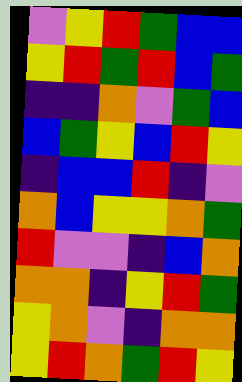[["violet", "yellow", "red", "green", "blue", "blue"], ["yellow", "red", "green", "red", "blue", "green"], ["indigo", "indigo", "orange", "violet", "green", "blue"], ["blue", "green", "yellow", "blue", "red", "yellow"], ["indigo", "blue", "blue", "red", "indigo", "violet"], ["orange", "blue", "yellow", "yellow", "orange", "green"], ["red", "violet", "violet", "indigo", "blue", "orange"], ["orange", "orange", "indigo", "yellow", "red", "green"], ["yellow", "orange", "violet", "indigo", "orange", "orange"], ["yellow", "red", "orange", "green", "red", "yellow"]]